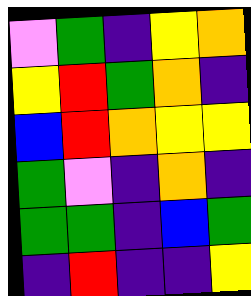[["violet", "green", "indigo", "yellow", "orange"], ["yellow", "red", "green", "orange", "indigo"], ["blue", "red", "orange", "yellow", "yellow"], ["green", "violet", "indigo", "orange", "indigo"], ["green", "green", "indigo", "blue", "green"], ["indigo", "red", "indigo", "indigo", "yellow"]]